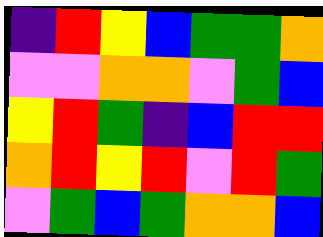[["indigo", "red", "yellow", "blue", "green", "green", "orange"], ["violet", "violet", "orange", "orange", "violet", "green", "blue"], ["yellow", "red", "green", "indigo", "blue", "red", "red"], ["orange", "red", "yellow", "red", "violet", "red", "green"], ["violet", "green", "blue", "green", "orange", "orange", "blue"]]